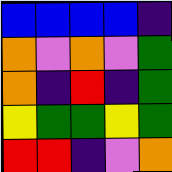[["blue", "blue", "blue", "blue", "indigo"], ["orange", "violet", "orange", "violet", "green"], ["orange", "indigo", "red", "indigo", "green"], ["yellow", "green", "green", "yellow", "green"], ["red", "red", "indigo", "violet", "orange"]]